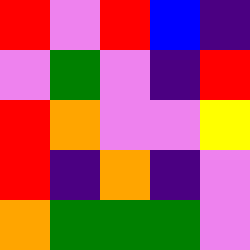[["red", "violet", "red", "blue", "indigo"], ["violet", "green", "violet", "indigo", "red"], ["red", "orange", "violet", "violet", "yellow"], ["red", "indigo", "orange", "indigo", "violet"], ["orange", "green", "green", "green", "violet"]]